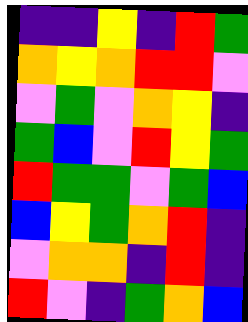[["indigo", "indigo", "yellow", "indigo", "red", "green"], ["orange", "yellow", "orange", "red", "red", "violet"], ["violet", "green", "violet", "orange", "yellow", "indigo"], ["green", "blue", "violet", "red", "yellow", "green"], ["red", "green", "green", "violet", "green", "blue"], ["blue", "yellow", "green", "orange", "red", "indigo"], ["violet", "orange", "orange", "indigo", "red", "indigo"], ["red", "violet", "indigo", "green", "orange", "blue"]]